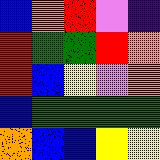[["blue", "orange", "red", "violet", "indigo"], ["red", "green", "green", "red", "orange"], ["red", "blue", "yellow", "violet", "orange"], ["blue", "green", "green", "green", "green"], ["orange", "blue", "blue", "yellow", "yellow"]]